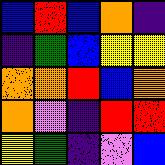[["blue", "red", "blue", "orange", "indigo"], ["indigo", "green", "blue", "yellow", "yellow"], ["orange", "orange", "red", "blue", "orange"], ["orange", "violet", "indigo", "red", "red"], ["yellow", "green", "indigo", "violet", "blue"]]